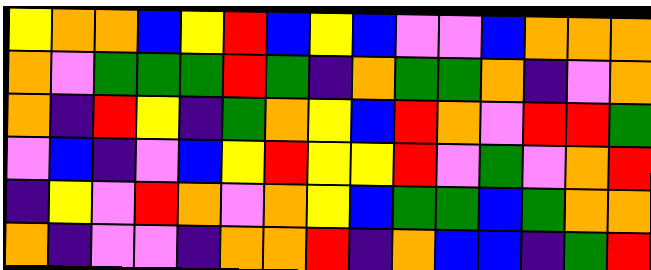[["yellow", "orange", "orange", "blue", "yellow", "red", "blue", "yellow", "blue", "violet", "violet", "blue", "orange", "orange", "orange"], ["orange", "violet", "green", "green", "green", "red", "green", "indigo", "orange", "green", "green", "orange", "indigo", "violet", "orange"], ["orange", "indigo", "red", "yellow", "indigo", "green", "orange", "yellow", "blue", "red", "orange", "violet", "red", "red", "green"], ["violet", "blue", "indigo", "violet", "blue", "yellow", "red", "yellow", "yellow", "red", "violet", "green", "violet", "orange", "red"], ["indigo", "yellow", "violet", "red", "orange", "violet", "orange", "yellow", "blue", "green", "green", "blue", "green", "orange", "orange"], ["orange", "indigo", "violet", "violet", "indigo", "orange", "orange", "red", "indigo", "orange", "blue", "blue", "indigo", "green", "red"]]